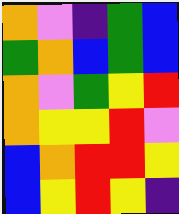[["orange", "violet", "indigo", "green", "blue"], ["green", "orange", "blue", "green", "blue"], ["orange", "violet", "green", "yellow", "red"], ["orange", "yellow", "yellow", "red", "violet"], ["blue", "orange", "red", "red", "yellow"], ["blue", "yellow", "red", "yellow", "indigo"]]